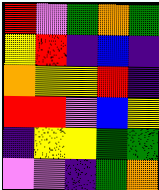[["red", "violet", "green", "orange", "green"], ["yellow", "red", "indigo", "blue", "indigo"], ["orange", "yellow", "yellow", "red", "indigo"], ["red", "red", "violet", "blue", "yellow"], ["indigo", "yellow", "yellow", "green", "green"], ["violet", "violet", "indigo", "green", "orange"]]